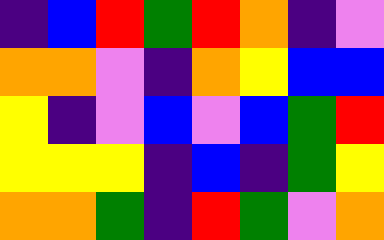[["indigo", "blue", "red", "green", "red", "orange", "indigo", "violet"], ["orange", "orange", "violet", "indigo", "orange", "yellow", "blue", "blue"], ["yellow", "indigo", "violet", "blue", "violet", "blue", "green", "red"], ["yellow", "yellow", "yellow", "indigo", "blue", "indigo", "green", "yellow"], ["orange", "orange", "green", "indigo", "red", "green", "violet", "orange"]]